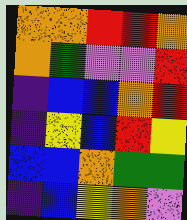[["orange", "orange", "red", "red", "orange"], ["orange", "green", "violet", "violet", "red"], ["indigo", "blue", "blue", "orange", "red"], ["indigo", "yellow", "blue", "red", "yellow"], ["blue", "blue", "orange", "green", "green"], ["indigo", "blue", "yellow", "orange", "violet"]]